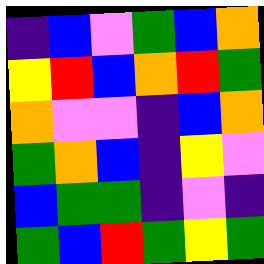[["indigo", "blue", "violet", "green", "blue", "orange"], ["yellow", "red", "blue", "orange", "red", "green"], ["orange", "violet", "violet", "indigo", "blue", "orange"], ["green", "orange", "blue", "indigo", "yellow", "violet"], ["blue", "green", "green", "indigo", "violet", "indigo"], ["green", "blue", "red", "green", "yellow", "green"]]